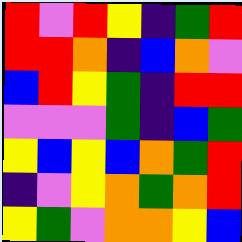[["red", "violet", "red", "yellow", "indigo", "green", "red"], ["red", "red", "orange", "indigo", "blue", "orange", "violet"], ["blue", "red", "yellow", "green", "indigo", "red", "red"], ["violet", "violet", "violet", "green", "indigo", "blue", "green"], ["yellow", "blue", "yellow", "blue", "orange", "green", "red"], ["indigo", "violet", "yellow", "orange", "green", "orange", "red"], ["yellow", "green", "violet", "orange", "orange", "yellow", "blue"]]